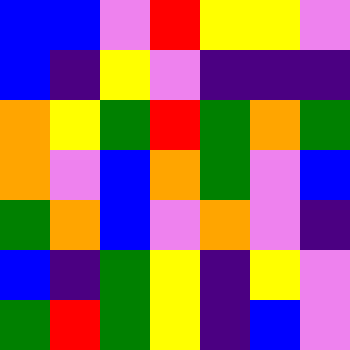[["blue", "blue", "violet", "red", "yellow", "yellow", "violet"], ["blue", "indigo", "yellow", "violet", "indigo", "indigo", "indigo"], ["orange", "yellow", "green", "red", "green", "orange", "green"], ["orange", "violet", "blue", "orange", "green", "violet", "blue"], ["green", "orange", "blue", "violet", "orange", "violet", "indigo"], ["blue", "indigo", "green", "yellow", "indigo", "yellow", "violet"], ["green", "red", "green", "yellow", "indigo", "blue", "violet"]]